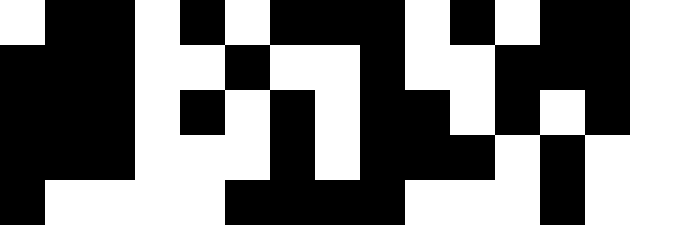[["white", "black", "black", "white", "black", "white", "black", "black", "black", "white", "black", "white", "black", "black", "white"], ["black", "black", "black", "white", "white", "black", "white", "white", "black", "white", "white", "black", "black", "black", "white"], ["black", "black", "black", "white", "black", "white", "black", "white", "black", "black", "white", "black", "white", "black", "white"], ["black", "black", "black", "white", "white", "white", "black", "white", "black", "black", "black", "white", "black", "white", "white"], ["black", "white", "white", "white", "white", "black", "black", "black", "black", "white", "white", "white", "black", "white", "white"]]